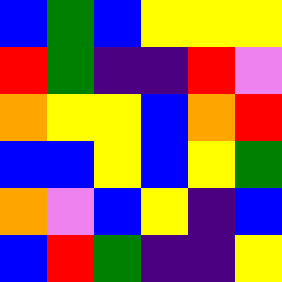[["blue", "green", "blue", "yellow", "yellow", "yellow"], ["red", "green", "indigo", "indigo", "red", "violet"], ["orange", "yellow", "yellow", "blue", "orange", "red"], ["blue", "blue", "yellow", "blue", "yellow", "green"], ["orange", "violet", "blue", "yellow", "indigo", "blue"], ["blue", "red", "green", "indigo", "indigo", "yellow"]]